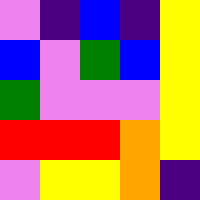[["violet", "indigo", "blue", "indigo", "yellow"], ["blue", "violet", "green", "blue", "yellow"], ["green", "violet", "violet", "violet", "yellow"], ["red", "red", "red", "orange", "yellow"], ["violet", "yellow", "yellow", "orange", "indigo"]]